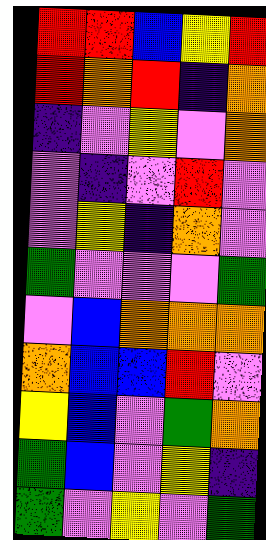[["red", "red", "blue", "yellow", "red"], ["red", "orange", "red", "indigo", "orange"], ["indigo", "violet", "yellow", "violet", "orange"], ["violet", "indigo", "violet", "red", "violet"], ["violet", "yellow", "indigo", "orange", "violet"], ["green", "violet", "violet", "violet", "green"], ["violet", "blue", "orange", "orange", "orange"], ["orange", "blue", "blue", "red", "violet"], ["yellow", "blue", "violet", "green", "orange"], ["green", "blue", "violet", "yellow", "indigo"], ["green", "violet", "yellow", "violet", "green"]]